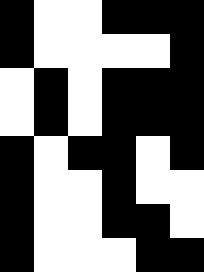[["black", "white", "white", "black", "black", "black"], ["black", "white", "white", "white", "white", "black"], ["white", "black", "white", "black", "black", "black"], ["white", "black", "white", "black", "black", "black"], ["black", "white", "black", "black", "white", "black"], ["black", "white", "white", "black", "white", "white"], ["black", "white", "white", "black", "black", "white"], ["black", "white", "white", "white", "black", "black"]]